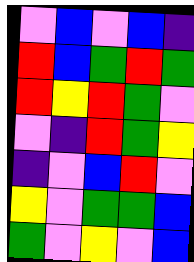[["violet", "blue", "violet", "blue", "indigo"], ["red", "blue", "green", "red", "green"], ["red", "yellow", "red", "green", "violet"], ["violet", "indigo", "red", "green", "yellow"], ["indigo", "violet", "blue", "red", "violet"], ["yellow", "violet", "green", "green", "blue"], ["green", "violet", "yellow", "violet", "blue"]]